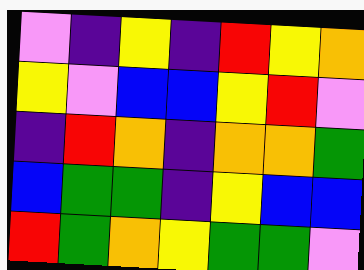[["violet", "indigo", "yellow", "indigo", "red", "yellow", "orange"], ["yellow", "violet", "blue", "blue", "yellow", "red", "violet"], ["indigo", "red", "orange", "indigo", "orange", "orange", "green"], ["blue", "green", "green", "indigo", "yellow", "blue", "blue"], ["red", "green", "orange", "yellow", "green", "green", "violet"]]